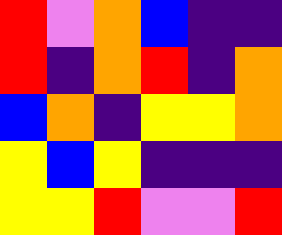[["red", "violet", "orange", "blue", "indigo", "indigo"], ["red", "indigo", "orange", "red", "indigo", "orange"], ["blue", "orange", "indigo", "yellow", "yellow", "orange"], ["yellow", "blue", "yellow", "indigo", "indigo", "indigo"], ["yellow", "yellow", "red", "violet", "violet", "red"]]